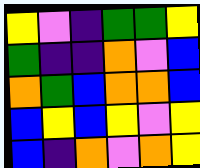[["yellow", "violet", "indigo", "green", "green", "yellow"], ["green", "indigo", "indigo", "orange", "violet", "blue"], ["orange", "green", "blue", "orange", "orange", "blue"], ["blue", "yellow", "blue", "yellow", "violet", "yellow"], ["blue", "indigo", "orange", "violet", "orange", "yellow"]]